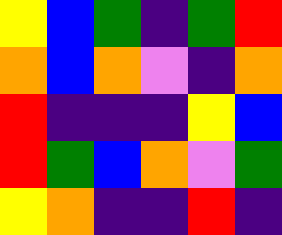[["yellow", "blue", "green", "indigo", "green", "red"], ["orange", "blue", "orange", "violet", "indigo", "orange"], ["red", "indigo", "indigo", "indigo", "yellow", "blue"], ["red", "green", "blue", "orange", "violet", "green"], ["yellow", "orange", "indigo", "indigo", "red", "indigo"]]